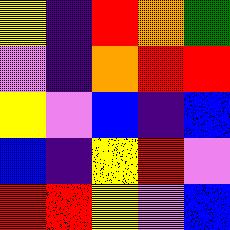[["yellow", "indigo", "red", "orange", "green"], ["violet", "indigo", "orange", "red", "red"], ["yellow", "violet", "blue", "indigo", "blue"], ["blue", "indigo", "yellow", "red", "violet"], ["red", "red", "yellow", "violet", "blue"]]